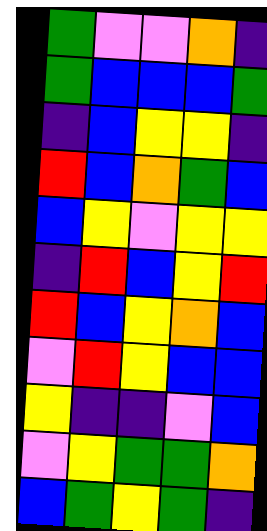[["green", "violet", "violet", "orange", "indigo"], ["green", "blue", "blue", "blue", "green"], ["indigo", "blue", "yellow", "yellow", "indigo"], ["red", "blue", "orange", "green", "blue"], ["blue", "yellow", "violet", "yellow", "yellow"], ["indigo", "red", "blue", "yellow", "red"], ["red", "blue", "yellow", "orange", "blue"], ["violet", "red", "yellow", "blue", "blue"], ["yellow", "indigo", "indigo", "violet", "blue"], ["violet", "yellow", "green", "green", "orange"], ["blue", "green", "yellow", "green", "indigo"]]